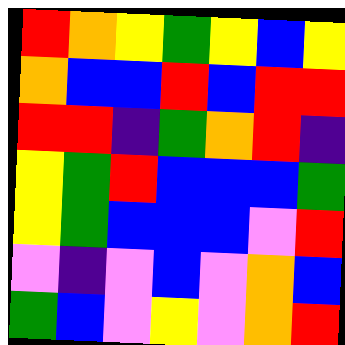[["red", "orange", "yellow", "green", "yellow", "blue", "yellow"], ["orange", "blue", "blue", "red", "blue", "red", "red"], ["red", "red", "indigo", "green", "orange", "red", "indigo"], ["yellow", "green", "red", "blue", "blue", "blue", "green"], ["yellow", "green", "blue", "blue", "blue", "violet", "red"], ["violet", "indigo", "violet", "blue", "violet", "orange", "blue"], ["green", "blue", "violet", "yellow", "violet", "orange", "red"]]